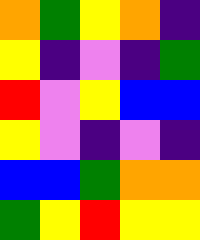[["orange", "green", "yellow", "orange", "indigo"], ["yellow", "indigo", "violet", "indigo", "green"], ["red", "violet", "yellow", "blue", "blue"], ["yellow", "violet", "indigo", "violet", "indigo"], ["blue", "blue", "green", "orange", "orange"], ["green", "yellow", "red", "yellow", "yellow"]]